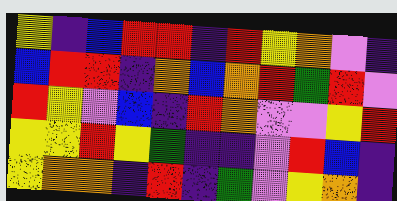[["yellow", "indigo", "blue", "red", "red", "indigo", "red", "yellow", "orange", "violet", "indigo"], ["blue", "red", "red", "indigo", "orange", "blue", "orange", "red", "green", "red", "violet"], ["red", "yellow", "violet", "blue", "indigo", "red", "orange", "violet", "violet", "yellow", "red"], ["yellow", "yellow", "red", "yellow", "green", "indigo", "indigo", "violet", "red", "blue", "indigo"], ["yellow", "orange", "orange", "indigo", "red", "indigo", "green", "violet", "yellow", "orange", "indigo"]]